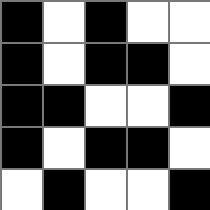[["black", "white", "black", "white", "white"], ["black", "white", "black", "black", "white"], ["black", "black", "white", "white", "black"], ["black", "white", "black", "black", "white"], ["white", "black", "white", "white", "black"]]